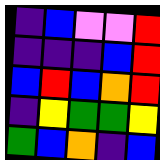[["indigo", "blue", "violet", "violet", "red"], ["indigo", "indigo", "indigo", "blue", "red"], ["blue", "red", "blue", "orange", "red"], ["indigo", "yellow", "green", "green", "yellow"], ["green", "blue", "orange", "indigo", "blue"]]